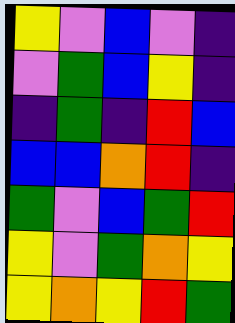[["yellow", "violet", "blue", "violet", "indigo"], ["violet", "green", "blue", "yellow", "indigo"], ["indigo", "green", "indigo", "red", "blue"], ["blue", "blue", "orange", "red", "indigo"], ["green", "violet", "blue", "green", "red"], ["yellow", "violet", "green", "orange", "yellow"], ["yellow", "orange", "yellow", "red", "green"]]